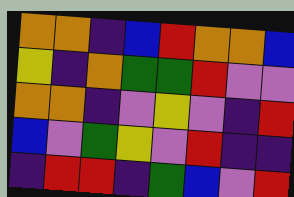[["orange", "orange", "indigo", "blue", "red", "orange", "orange", "blue"], ["yellow", "indigo", "orange", "green", "green", "red", "violet", "violet"], ["orange", "orange", "indigo", "violet", "yellow", "violet", "indigo", "red"], ["blue", "violet", "green", "yellow", "violet", "red", "indigo", "indigo"], ["indigo", "red", "red", "indigo", "green", "blue", "violet", "red"]]